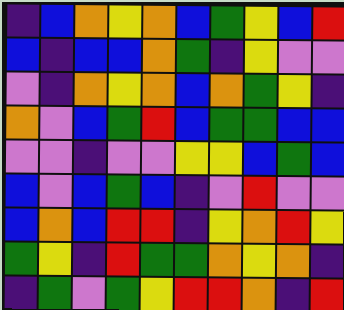[["indigo", "blue", "orange", "yellow", "orange", "blue", "green", "yellow", "blue", "red"], ["blue", "indigo", "blue", "blue", "orange", "green", "indigo", "yellow", "violet", "violet"], ["violet", "indigo", "orange", "yellow", "orange", "blue", "orange", "green", "yellow", "indigo"], ["orange", "violet", "blue", "green", "red", "blue", "green", "green", "blue", "blue"], ["violet", "violet", "indigo", "violet", "violet", "yellow", "yellow", "blue", "green", "blue"], ["blue", "violet", "blue", "green", "blue", "indigo", "violet", "red", "violet", "violet"], ["blue", "orange", "blue", "red", "red", "indigo", "yellow", "orange", "red", "yellow"], ["green", "yellow", "indigo", "red", "green", "green", "orange", "yellow", "orange", "indigo"], ["indigo", "green", "violet", "green", "yellow", "red", "red", "orange", "indigo", "red"]]